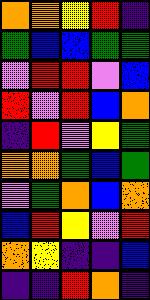[["orange", "orange", "yellow", "red", "indigo"], ["green", "blue", "blue", "green", "green"], ["violet", "red", "red", "violet", "blue"], ["red", "violet", "red", "blue", "orange"], ["indigo", "red", "violet", "yellow", "green"], ["orange", "orange", "green", "blue", "green"], ["violet", "green", "orange", "blue", "orange"], ["blue", "red", "yellow", "violet", "red"], ["orange", "yellow", "indigo", "indigo", "blue"], ["indigo", "indigo", "red", "orange", "indigo"]]